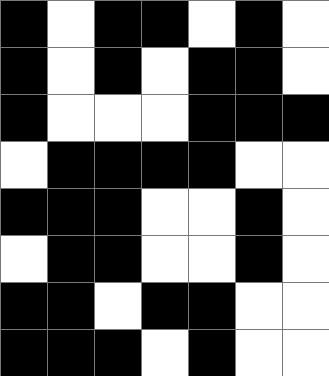[["black", "white", "black", "black", "white", "black", "white"], ["black", "white", "black", "white", "black", "black", "white"], ["black", "white", "white", "white", "black", "black", "black"], ["white", "black", "black", "black", "black", "white", "white"], ["black", "black", "black", "white", "white", "black", "white"], ["white", "black", "black", "white", "white", "black", "white"], ["black", "black", "white", "black", "black", "white", "white"], ["black", "black", "black", "white", "black", "white", "white"]]